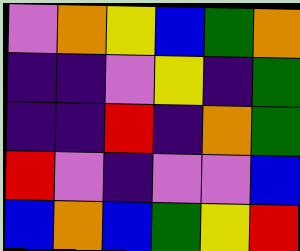[["violet", "orange", "yellow", "blue", "green", "orange"], ["indigo", "indigo", "violet", "yellow", "indigo", "green"], ["indigo", "indigo", "red", "indigo", "orange", "green"], ["red", "violet", "indigo", "violet", "violet", "blue"], ["blue", "orange", "blue", "green", "yellow", "red"]]